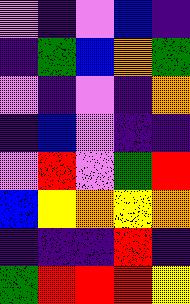[["violet", "indigo", "violet", "blue", "indigo"], ["indigo", "green", "blue", "orange", "green"], ["violet", "indigo", "violet", "indigo", "orange"], ["indigo", "blue", "violet", "indigo", "indigo"], ["violet", "red", "violet", "green", "red"], ["blue", "yellow", "orange", "yellow", "orange"], ["indigo", "indigo", "indigo", "red", "indigo"], ["green", "red", "red", "red", "yellow"]]